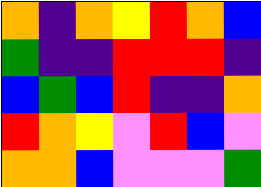[["orange", "indigo", "orange", "yellow", "red", "orange", "blue"], ["green", "indigo", "indigo", "red", "red", "red", "indigo"], ["blue", "green", "blue", "red", "indigo", "indigo", "orange"], ["red", "orange", "yellow", "violet", "red", "blue", "violet"], ["orange", "orange", "blue", "violet", "violet", "violet", "green"]]